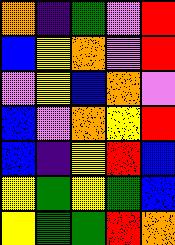[["orange", "indigo", "green", "violet", "red"], ["blue", "yellow", "orange", "violet", "red"], ["violet", "yellow", "blue", "orange", "violet"], ["blue", "violet", "orange", "yellow", "red"], ["blue", "indigo", "yellow", "red", "blue"], ["yellow", "green", "yellow", "green", "blue"], ["yellow", "green", "green", "red", "orange"]]